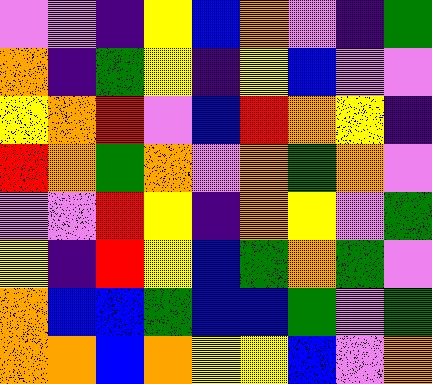[["violet", "violet", "indigo", "yellow", "blue", "orange", "violet", "indigo", "green"], ["orange", "indigo", "green", "yellow", "indigo", "yellow", "blue", "violet", "violet"], ["yellow", "orange", "red", "violet", "blue", "red", "orange", "yellow", "indigo"], ["red", "orange", "green", "orange", "violet", "orange", "green", "orange", "violet"], ["violet", "violet", "red", "yellow", "indigo", "orange", "yellow", "violet", "green"], ["yellow", "indigo", "red", "yellow", "blue", "green", "orange", "green", "violet"], ["orange", "blue", "blue", "green", "blue", "blue", "green", "violet", "green"], ["orange", "orange", "blue", "orange", "yellow", "yellow", "blue", "violet", "orange"]]